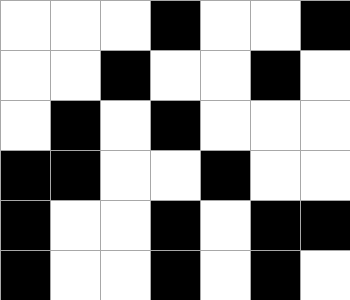[["white", "white", "white", "black", "white", "white", "black"], ["white", "white", "black", "white", "white", "black", "white"], ["white", "black", "white", "black", "white", "white", "white"], ["black", "black", "white", "white", "black", "white", "white"], ["black", "white", "white", "black", "white", "black", "black"], ["black", "white", "white", "black", "white", "black", "white"]]